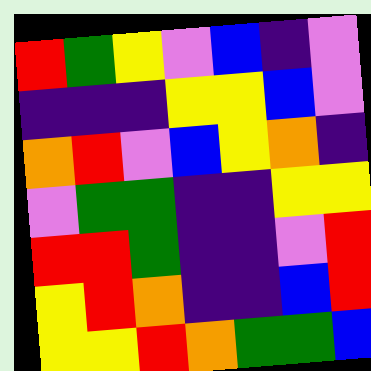[["red", "green", "yellow", "violet", "blue", "indigo", "violet"], ["indigo", "indigo", "indigo", "yellow", "yellow", "blue", "violet"], ["orange", "red", "violet", "blue", "yellow", "orange", "indigo"], ["violet", "green", "green", "indigo", "indigo", "yellow", "yellow"], ["red", "red", "green", "indigo", "indigo", "violet", "red"], ["yellow", "red", "orange", "indigo", "indigo", "blue", "red"], ["yellow", "yellow", "red", "orange", "green", "green", "blue"]]